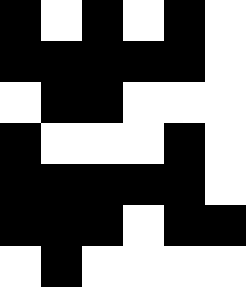[["black", "white", "black", "white", "black", "white"], ["black", "black", "black", "black", "black", "white"], ["white", "black", "black", "white", "white", "white"], ["black", "white", "white", "white", "black", "white"], ["black", "black", "black", "black", "black", "white"], ["black", "black", "black", "white", "black", "black"], ["white", "black", "white", "white", "white", "white"]]